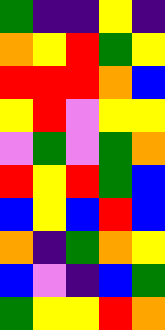[["green", "indigo", "indigo", "yellow", "indigo"], ["orange", "yellow", "red", "green", "yellow"], ["red", "red", "red", "orange", "blue"], ["yellow", "red", "violet", "yellow", "yellow"], ["violet", "green", "violet", "green", "orange"], ["red", "yellow", "red", "green", "blue"], ["blue", "yellow", "blue", "red", "blue"], ["orange", "indigo", "green", "orange", "yellow"], ["blue", "violet", "indigo", "blue", "green"], ["green", "yellow", "yellow", "red", "orange"]]